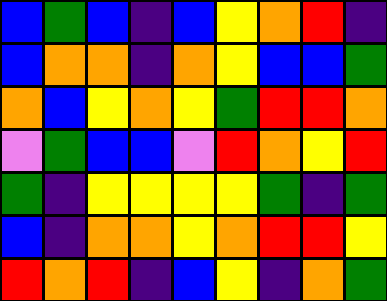[["blue", "green", "blue", "indigo", "blue", "yellow", "orange", "red", "indigo"], ["blue", "orange", "orange", "indigo", "orange", "yellow", "blue", "blue", "green"], ["orange", "blue", "yellow", "orange", "yellow", "green", "red", "red", "orange"], ["violet", "green", "blue", "blue", "violet", "red", "orange", "yellow", "red"], ["green", "indigo", "yellow", "yellow", "yellow", "yellow", "green", "indigo", "green"], ["blue", "indigo", "orange", "orange", "yellow", "orange", "red", "red", "yellow"], ["red", "orange", "red", "indigo", "blue", "yellow", "indigo", "orange", "green"]]